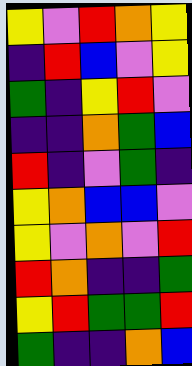[["yellow", "violet", "red", "orange", "yellow"], ["indigo", "red", "blue", "violet", "yellow"], ["green", "indigo", "yellow", "red", "violet"], ["indigo", "indigo", "orange", "green", "blue"], ["red", "indigo", "violet", "green", "indigo"], ["yellow", "orange", "blue", "blue", "violet"], ["yellow", "violet", "orange", "violet", "red"], ["red", "orange", "indigo", "indigo", "green"], ["yellow", "red", "green", "green", "red"], ["green", "indigo", "indigo", "orange", "blue"]]